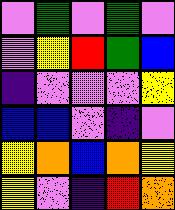[["violet", "green", "violet", "green", "violet"], ["violet", "yellow", "red", "green", "blue"], ["indigo", "violet", "violet", "violet", "yellow"], ["blue", "blue", "violet", "indigo", "violet"], ["yellow", "orange", "blue", "orange", "yellow"], ["yellow", "violet", "indigo", "red", "orange"]]